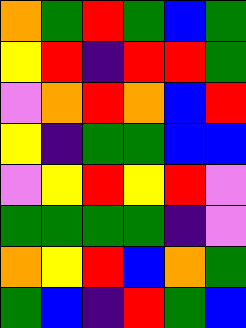[["orange", "green", "red", "green", "blue", "green"], ["yellow", "red", "indigo", "red", "red", "green"], ["violet", "orange", "red", "orange", "blue", "red"], ["yellow", "indigo", "green", "green", "blue", "blue"], ["violet", "yellow", "red", "yellow", "red", "violet"], ["green", "green", "green", "green", "indigo", "violet"], ["orange", "yellow", "red", "blue", "orange", "green"], ["green", "blue", "indigo", "red", "green", "blue"]]